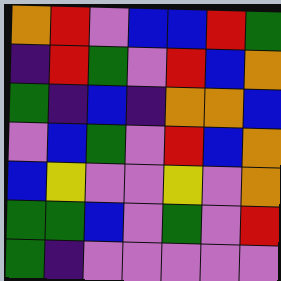[["orange", "red", "violet", "blue", "blue", "red", "green"], ["indigo", "red", "green", "violet", "red", "blue", "orange"], ["green", "indigo", "blue", "indigo", "orange", "orange", "blue"], ["violet", "blue", "green", "violet", "red", "blue", "orange"], ["blue", "yellow", "violet", "violet", "yellow", "violet", "orange"], ["green", "green", "blue", "violet", "green", "violet", "red"], ["green", "indigo", "violet", "violet", "violet", "violet", "violet"]]